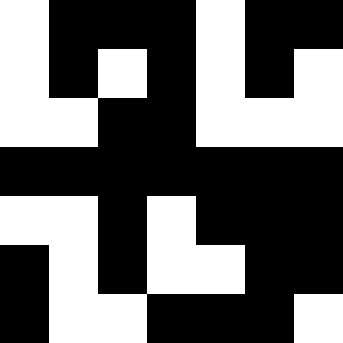[["white", "black", "black", "black", "white", "black", "black"], ["white", "black", "white", "black", "white", "black", "white"], ["white", "white", "black", "black", "white", "white", "white"], ["black", "black", "black", "black", "black", "black", "black"], ["white", "white", "black", "white", "black", "black", "black"], ["black", "white", "black", "white", "white", "black", "black"], ["black", "white", "white", "black", "black", "black", "white"]]